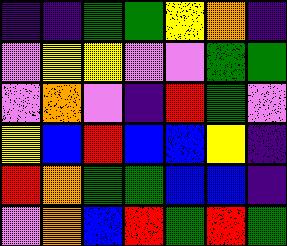[["indigo", "indigo", "green", "green", "yellow", "orange", "indigo"], ["violet", "yellow", "yellow", "violet", "violet", "green", "green"], ["violet", "orange", "violet", "indigo", "red", "green", "violet"], ["yellow", "blue", "red", "blue", "blue", "yellow", "indigo"], ["red", "orange", "green", "green", "blue", "blue", "indigo"], ["violet", "orange", "blue", "red", "green", "red", "green"]]